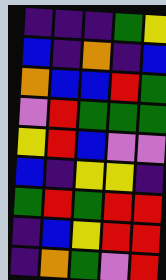[["indigo", "indigo", "indigo", "green", "yellow"], ["blue", "indigo", "orange", "indigo", "blue"], ["orange", "blue", "blue", "red", "green"], ["violet", "red", "green", "green", "green"], ["yellow", "red", "blue", "violet", "violet"], ["blue", "indigo", "yellow", "yellow", "indigo"], ["green", "red", "green", "red", "red"], ["indigo", "blue", "yellow", "red", "red"], ["indigo", "orange", "green", "violet", "red"]]